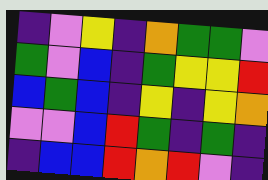[["indigo", "violet", "yellow", "indigo", "orange", "green", "green", "violet"], ["green", "violet", "blue", "indigo", "green", "yellow", "yellow", "red"], ["blue", "green", "blue", "indigo", "yellow", "indigo", "yellow", "orange"], ["violet", "violet", "blue", "red", "green", "indigo", "green", "indigo"], ["indigo", "blue", "blue", "red", "orange", "red", "violet", "indigo"]]